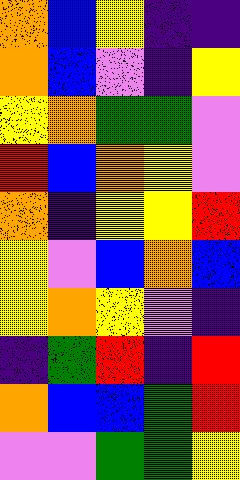[["orange", "blue", "yellow", "indigo", "indigo"], ["orange", "blue", "violet", "indigo", "yellow"], ["yellow", "orange", "green", "green", "violet"], ["red", "blue", "orange", "yellow", "violet"], ["orange", "indigo", "yellow", "yellow", "red"], ["yellow", "violet", "blue", "orange", "blue"], ["yellow", "orange", "yellow", "violet", "indigo"], ["indigo", "green", "red", "indigo", "red"], ["orange", "blue", "blue", "green", "red"], ["violet", "violet", "green", "green", "yellow"]]